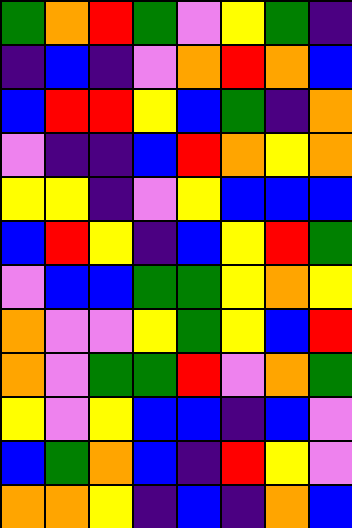[["green", "orange", "red", "green", "violet", "yellow", "green", "indigo"], ["indigo", "blue", "indigo", "violet", "orange", "red", "orange", "blue"], ["blue", "red", "red", "yellow", "blue", "green", "indigo", "orange"], ["violet", "indigo", "indigo", "blue", "red", "orange", "yellow", "orange"], ["yellow", "yellow", "indigo", "violet", "yellow", "blue", "blue", "blue"], ["blue", "red", "yellow", "indigo", "blue", "yellow", "red", "green"], ["violet", "blue", "blue", "green", "green", "yellow", "orange", "yellow"], ["orange", "violet", "violet", "yellow", "green", "yellow", "blue", "red"], ["orange", "violet", "green", "green", "red", "violet", "orange", "green"], ["yellow", "violet", "yellow", "blue", "blue", "indigo", "blue", "violet"], ["blue", "green", "orange", "blue", "indigo", "red", "yellow", "violet"], ["orange", "orange", "yellow", "indigo", "blue", "indigo", "orange", "blue"]]